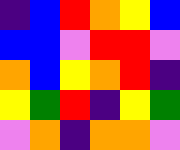[["indigo", "blue", "red", "orange", "yellow", "blue"], ["blue", "blue", "violet", "red", "red", "violet"], ["orange", "blue", "yellow", "orange", "red", "indigo"], ["yellow", "green", "red", "indigo", "yellow", "green"], ["violet", "orange", "indigo", "orange", "orange", "violet"]]